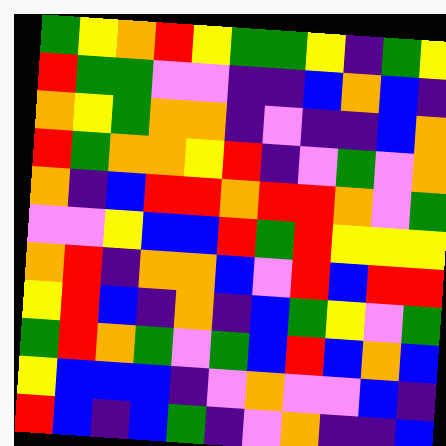[["green", "yellow", "orange", "red", "yellow", "green", "green", "yellow", "indigo", "green", "yellow"], ["red", "green", "green", "violet", "violet", "indigo", "indigo", "blue", "orange", "blue", "indigo"], ["orange", "yellow", "green", "orange", "orange", "indigo", "violet", "indigo", "indigo", "blue", "orange"], ["red", "green", "orange", "orange", "yellow", "red", "indigo", "violet", "green", "violet", "orange"], ["orange", "indigo", "blue", "red", "red", "orange", "red", "red", "orange", "violet", "green"], ["violet", "violet", "yellow", "blue", "blue", "red", "green", "red", "yellow", "yellow", "yellow"], ["orange", "red", "indigo", "orange", "orange", "blue", "violet", "red", "blue", "red", "red"], ["yellow", "red", "blue", "indigo", "orange", "indigo", "blue", "green", "yellow", "violet", "green"], ["green", "red", "orange", "green", "violet", "green", "blue", "red", "blue", "orange", "blue"], ["yellow", "blue", "blue", "blue", "indigo", "violet", "orange", "violet", "violet", "blue", "indigo"], ["red", "blue", "indigo", "blue", "green", "indigo", "violet", "orange", "indigo", "indigo", "blue"]]